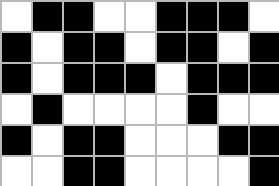[["white", "black", "black", "white", "white", "black", "black", "black", "white"], ["black", "white", "black", "black", "white", "black", "black", "white", "black"], ["black", "white", "black", "black", "black", "white", "black", "black", "black"], ["white", "black", "white", "white", "white", "white", "black", "white", "white"], ["black", "white", "black", "black", "white", "white", "white", "black", "black"], ["white", "white", "black", "black", "white", "white", "white", "white", "black"]]